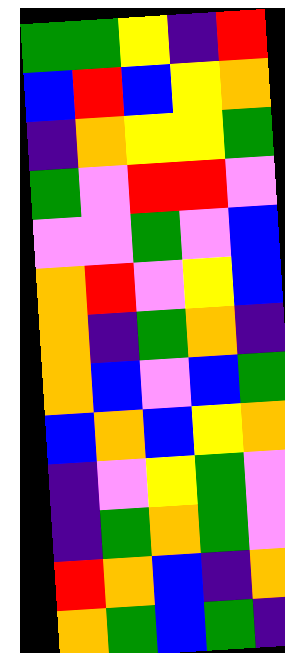[["green", "green", "yellow", "indigo", "red"], ["blue", "red", "blue", "yellow", "orange"], ["indigo", "orange", "yellow", "yellow", "green"], ["green", "violet", "red", "red", "violet"], ["violet", "violet", "green", "violet", "blue"], ["orange", "red", "violet", "yellow", "blue"], ["orange", "indigo", "green", "orange", "indigo"], ["orange", "blue", "violet", "blue", "green"], ["blue", "orange", "blue", "yellow", "orange"], ["indigo", "violet", "yellow", "green", "violet"], ["indigo", "green", "orange", "green", "violet"], ["red", "orange", "blue", "indigo", "orange"], ["orange", "green", "blue", "green", "indigo"]]